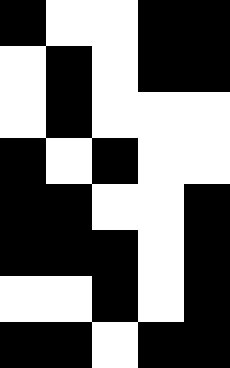[["black", "white", "white", "black", "black"], ["white", "black", "white", "black", "black"], ["white", "black", "white", "white", "white"], ["black", "white", "black", "white", "white"], ["black", "black", "white", "white", "black"], ["black", "black", "black", "white", "black"], ["white", "white", "black", "white", "black"], ["black", "black", "white", "black", "black"]]